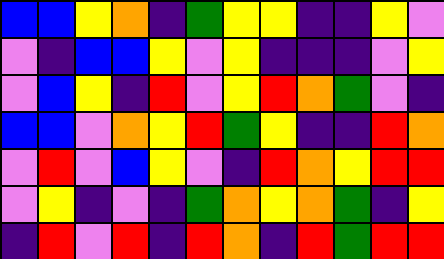[["blue", "blue", "yellow", "orange", "indigo", "green", "yellow", "yellow", "indigo", "indigo", "yellow", "violet"], ["violet", "indigo", "blue", "blue", "yellow", "violet", "yellow", "indigo", "indigo", "indigo", "violet", "yellow"], ["violet", "blue", "yellow", "indigo", "red", "violet", "yellow", "red", "orange", "green", "violet", "indigo"], ["blue", "blue", "violet", "orange", "yellow", "red", "green", "yellow", "indigo", "indigo", "red", "orange"], ["violet", "red", "violet", "blue", "yellow", "violet", "indigo", "red", "orange", "yellow", "red", "red"], ["violet", "yellow", "indigo", "violet", "indigo", "green", "orange", "yellow", "orange", "green", "indigo", "yellow"], ["indigo", "red", "violet", "red", "indigo", "red", "orange", "indigo", "red", "green", "red", "red"]]